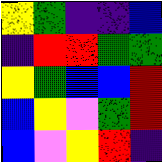[["yellow", "green", "indigo", "indigo", "blue"], ["indigo", "red", "red", "green", "green"], ["yellow", "green", "blue", "blue", "red"], ["blue", "yellow", "violet", "green", "red"], ["blue", "violet", "yellow", "red", "indigo"]]